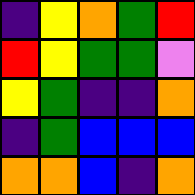[["indigo", "yellow", "orange", "green", "red"], ["red", "yellow", "green", "green", "violet"], ["yellow", "green", "indigo", "indigo", "orange"], ["indigo", "green", "blue", "blue", "blue"], ["orange", "orange", "blue", "indigo", "orange"]]